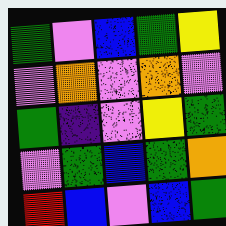[["green", "violet", "blue", "green", "yellow"], ["violet", "orange", "violet", "orange", "violet"], ["green", "indigo", "violet", "yellow", "green"], ["violet", "green", "blue", "green", "orange"], ["red", "blue", "violet", "blue", "green"]]